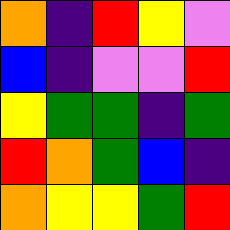[["orange", "indigo", "red", "yellow", "violet"], ["blue", "indigo", "violet", "violet", "red"], ["yellow", "green", "green", "indigo", "green"], ["red", "orange", "green", "blue", "indigo"], ["orange", "yellow", "yellow", "green", "red"]]